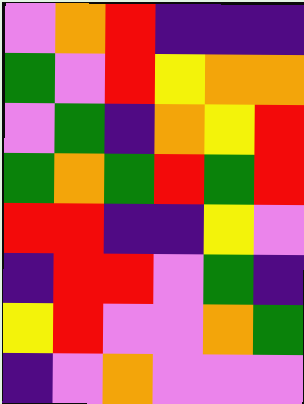[["violet", "orange", "red", "indigo", "indigo", "indigo"], ["green", "violet", "red", "yellow", "orange", "orange"], ["violet", "green", "indigo", "orange", "yellow", "red"], ["green", "orange", "green", "red", "green", "red"], ["red", "red", "indigo", "indigo", "yellow", "violet"], ["indigo", "red", "red", "violet", "green", "indigo"], ["yellow", "red", "violet", "violet", "orange", "green"], ["indigo", "violet", "orange", "violet", "violet", "violet"]]